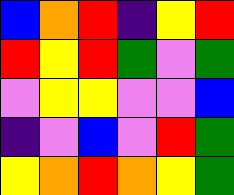[["blue", "orange", "red", "indigo", "yellow", "red"], ["red", "yellow", "red", "green", "violet", "green"], ["violet", "yellow", "yellow", "violet", "violet", "blue"], ["indigo", "violet", "blue", "violet", "red", "green"], ["yellow", "orange", "red", "orange", "yellow", "green"]]